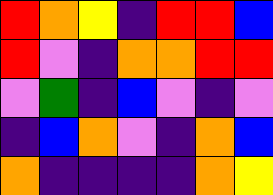[["red", "orange", "yellow", "indigo", "red", "red", "blue"], ["red", "violet", "indigo", "orange", "orange", "red", "red"], ["violet", "green", "indigo", "blue", "violet", "indigo", "violet"], ["indigo", "blue", "orange", "violet", "indigo", "orange", "blue"], ["orange", "indigo", "indigo", "indigo", "indigo", "orange", "yellow"]]